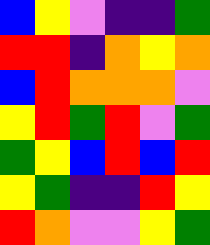[["blue", "yellow", "violet", "indigo", "indigo", "green"], ["red", "red", "indigo", "orange", "yellow", "orange"], ["blue", "red", "orange", "orange", "orange", "violet"], ["yellow", "red", "green", "red", "violet", "green"], ["green", "yellow", "blue", "red", "blue", "red"], ["yellow", "green", "indigo", "indigo", "red", "yellow"], ["red", "orange", "violet", "violet", "yellow", "green"]]